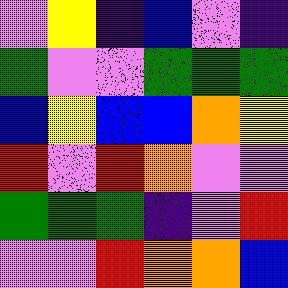[["violet", "yellow", "indigo", "blue", "violet", "indigo"], ["green", "violet", "violet", "green", "green", "green"], ["blue", "yellow", "blue", "blue", "orange", "yellow"], ["red", "violet", "red", "orange", "violet", "violet"], ["green", "green", "green", "indigo", "violet", "red"], ["violet", "violet", "red", "orange", "orange", "blue"]]